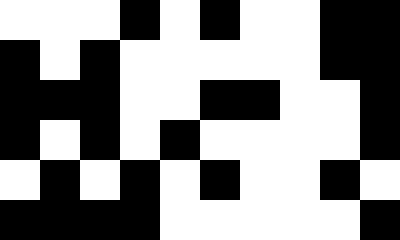[["white", "white", "white", "black", "white", "black", "white", "white", "black", "black"], ["black", "white", "black", "white", "white", "white", "white", "white", "black", "black"], ["black", "black", "black", "white", "white", "black", "black", "white", "white", "black"], ["black", "white", "black", "white", "black", "white", "white", "white", "white", "black"], ["white", "black", "white", "black", "white", "black", "white", "white", "black", "white"], ["black", "black", "black", "black", "white", "white", "white", "white", "white", "black"]]